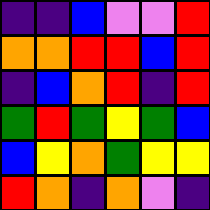[["indigo", "indigo", "blue", "violet", "violet", "red"], ["orange", "orange", "red", "red", "blue", "red"], ["indigo", "blue", "orange", "red", "indigo", "red"], ["green", "red", "green", "yellow", "green", "blue"], ["blue", "yellow", "orange", "green", "yellow", "yellow"], ["red", "orange", "indigo", "orange", "violet", "indigo"]]